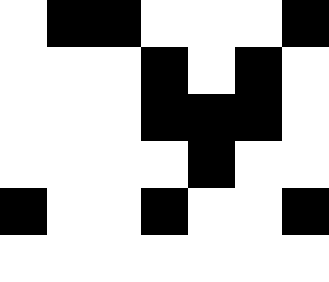[["white", "black", "black", "white", "white", "white", "black"], ["white", "white", "white", "black", "white", "black", "white"], ["white", "white", "white", "black", "black", "black", "white"], ["white", "white", "white", "white", "black", "white", "white"], ["black", "white", "white", "black", "white", "white", "black"], ["white", "white", "white", "white", "white", "white", "white"]]